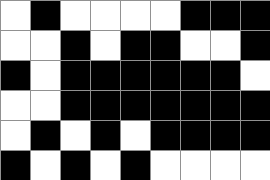[["white", "black", "white", "white", "white", "white", "black", "black", "black"], ["white", "white", "black", "white", "black", "black", "white", "white", "black"], ["black", "white", "black", "black", "black", "black", "black", "black", "white"], ["white", "white", "black", "black", "black", "black", "black", "black", "black"], ["white", "black", "white", "black", "white", "black", "black", "black", "black"], ["black", "white", "black", "white", "black", "white", "white", "white", "white"]]